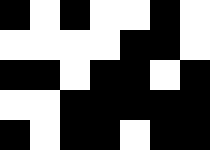[["black", "white", "black", "white", "white", "black", "white"], ["white", "white", "white", "white", "black", "black", "white"], ["black", "black", "white", "black", "black", "white", "black"], ["white", "white", "black", "black", "black", "black", "black"], ["black", "white", "black", "black", "white", "black", "black"]]